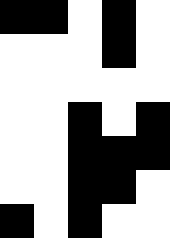[["black", "black", "white", "black", "white"], ["white", "white", "white", "black", "white"], ["white", "white", "white", "white", "white"], ["white", "white", "black", "white", "black"], ["white", "white", "black", "black", "black"], ["white", "white", "black", "black", "white"], ["black", "white", "black", "white", "white"]]